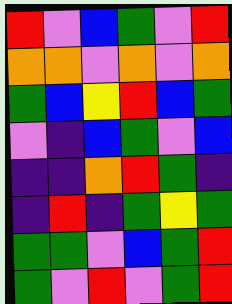[["red", "violet", "blue", "green", "violet", "red"], ["orange", "orange", "violet", "orange", "violet", "orange"], ["green", "blue", "yellow", "red", "blue", "green"], ["violet", "indigo", "blue", "green", "violet", "blue"], ["indigo", "indigo", "orange", "red", "green", "indigo"], ["indigo", "red", "indigo", "green", "yellow", "green"], ["green", "green", "violet", "blue", "green", "red"], ["green", "violet", "red", "violet", "green", "red"]]